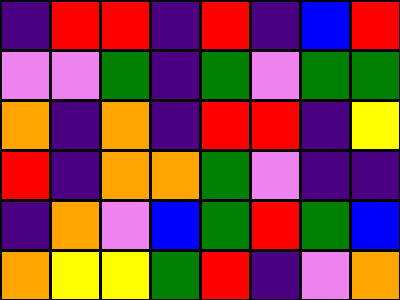[["indigo", "red", "red", "indigo", "red", "indigo", "blue", "red"], ["violet", "violet", "green", "indigo", "green", "violet", "green", "green"], ["orange", "indigo", "orange", "indigo", "red", "red", "indigo", "yellow"], ["red", "indigo", "orange", "orange", "green", "violet", "indigo", "indigo"], ["indigo", "orange", "violet", "blue", "green", "red", "green", "blue"], ["orange", "yellow", "yellow", "green", "red", "indigo", "violet", "orange"]]